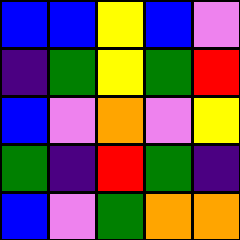[["blue", "blue", "yellow", "blue", "violet"], ["indigo", "green", "yellow", "green", "red"], ["blue", "violet", "orange", "violet", "yellow"], ["green", "indigo", "red", "green", "indigo"], ["blue", "violet", "green", "orange", "orange"]]